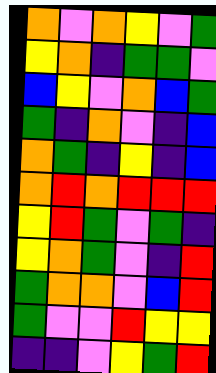[["orange", "violet", "orange", "yellow", "violet", "green"], ["yellow", "orange", "indigo", "green", "green", "violet"], ["blue", "yellow", "violet", "orange", "blue", "green"], ["green", "indigo", "orange", "violet", "indigo", "blue"], ["orange", "green", "indigo", "yellow", "indigo", "blue"], ["orange", "red", "orange", "red", "red", "red"], ["yellow", "red", "green", "violet", "green", "indigo"], ["yellow", "orange", "green", "violet", "indigo", "red"], ["green", "orange", "orange", "violet", "blue", "red"], ["green", "violet", "violet", "red", "yellow", "yellow"], ["indigo", "indigo", "violet", "yellow", "green", "red"]]